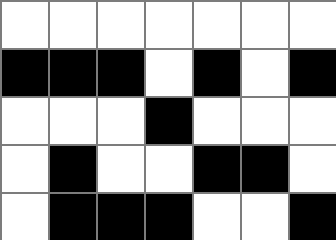[["white", "white", "white", "white", "white", "white", "white"], ["black", "black", "black", "white", "black", "white", "black"], ["white", "white", "white", "black", "white", "white", "white"], ["white", "black", "white", "white", "black", "black", "white"], ["white", "black", "black", "black", "white", "white", "black"]]